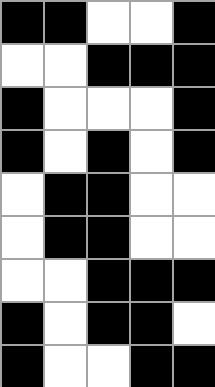[["black", "black", "white", "white", "black"], ["white", "white", "black", "black", "black"], ["black", "white", "white", "white", "black"], ["black", "white", "black", "white", "black"], ["white", "black", "black", "white", "white"], ["white", "black", "black", "white", "white"], ["white", "white", "black", "black", "black"], ["black", "white", "black", "black", "white"], ["black", "white", "white", "black", "black"]]